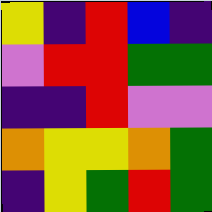[["yellow", "indigo", "red", "blue", "indigo"], ["violet", "red", "red", "green", "green"], ["indigo", "indigo", "red", "violet", "violet"], ["orange", "yellow", "yellow", "orange", "green"], ["indigo", "yellow", "green", "red", "green"]]